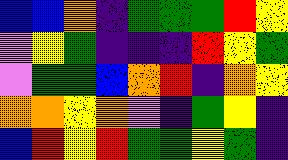[["blue", "blue", "orange", "indigo", "green", "green", "green", "red", "yellow"], ["violet", "yellow", "green", "indigo", "indigo", "indigo", "red", "yellow", "green"], ["violet", "green", "green", "blue", "orange", "red", "indigo", "orange", "yellow"], ["orange", "orange", "yellow", "orange", "violet", "indigo", "green", "yellow", "indigo"], ["blue", "red", "yellow", "red", "green", "green", "yellow", "green", "indigo"]]